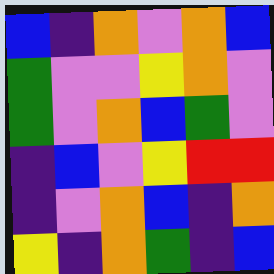[["blue", "indigo", "orange", "violet", "orange", "blue"], ["green", "violet", "violet", "yellow", "orange", "violet"], ["green", "violet", "orange", "blue", "green", "violet"], ["indigo", "blue", "violet", "yellow", "red", "red"], ["indigo", "violet", "orange", "blue", "indigo", "orange"], ["yellow", "indigo", "orange", "green", "indigo", "blue"]]